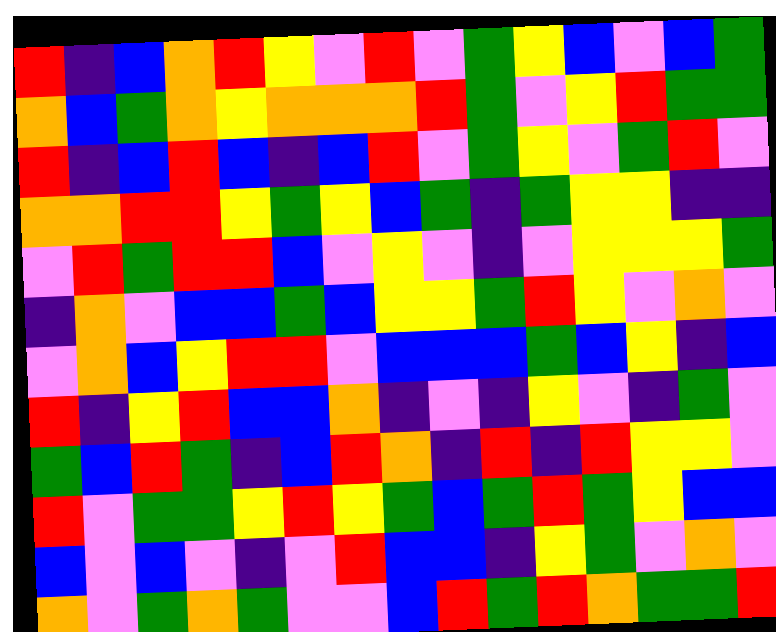[["red", "indigo", "blue", "orange", "red", "yellow", "violet", "red", "violet", "green", "yellow", "blue", "violet", "blue", "green"], ["orange", "blue", "green", "orange", "yellow", "orange", "orange", "orange", "red", "green", "violet", "yellow", "red", "green", "green"], ["red", "indigo", "blue", "red", "blue", "indigo", "blue", "red", "violet", "green", "yellow", "violet", "green", "red", "violet"], ["orange", "orange", "red", "red", "yellow", "green", "yellow", "blue", "green", "indigo", "green", "yellow", "yellow", "indigo", "indigo"], ["violet", "red", "green", "red", "red", "blue", "violet", "yellow", "violet", "indigo", "violet", "yellow", "yellow", "yellow", "green"], ["indigo", "orange", "violet", "blue", "blue", "green", "blue", "yellow", "yellow", "green", "red", "yellow", "violet", "orange", "violet"], ["violet", "orange", "blue", "yellow", "red", "red", "violet", "blue", "blue", "blue", "green", "blue", "yellow", "indigo", "blue"], ["red", "indigo", "yellow", "red", "blue", "blue", "orange", "indigo", "violet", "indigo", "yellow", "violet", "indigo", "green", "violet"], ["green", "blue", "red", "green", "indigo", "blue", "red", "orange", "indigo", "red", "indigo", "red", "yellow", "yellow", "violet"], ["red", "violet", "green", "green", "yellow", "red", "yellow", "green", "blue", "green", "red", "green", "yellow", "blue", "blue"], ["blue", "violet", "blue", "violet", "indigo", "violet", "red", "blue", "blue", "indigo", "yellow", "green", "violet", "orange", "violet"], ["orange", "violet", "green", "orange", "green", "violet", "violet", "blue", "red", "green", "red", "orange", "green", "green", "red"]]